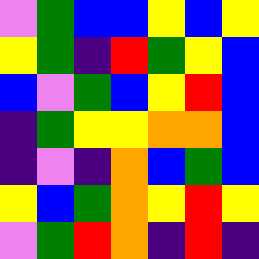[["violet", "green", "blue", "blue", "yellow", "blue", "yellow"], ["yellow", "green", "indigo", "red", "green", "yellow", "blue"], ["blue", "violet", "green", "blue", "yellow", "red", "blue"], ["indigo", "green", "yellow", "yellow", "orange", "orange", "blue"], ["indigo", "violet", "indigo", "orange", "blue", "green", "blue"], ["yellow", "blue", "green", "orange", "yellow", "red", "yellow"], ["violet", "green", "red", "orange", "indigo", "red", "indigo"]]